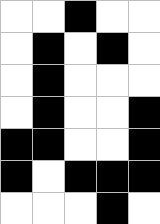[["white", "white", "black", "white", "white"], ["white", "black", "white", "black", "white"], ["white", "black", "white", "white", "white"], ["white", "black", "white", "white", "black"], ["black", "black", "white", "white", "black"], ["black", "white", "black", "black", "black"], ["white", "white", "white", "black", "white"]]